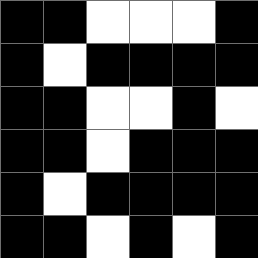[["black", "black", "white", "white", "white", "black"], ["black", "white", "black", "black", "black", "black"], ["black", "black", "white", "white", "black", "white"], ["black", "black", "white", "black", "black", "black"], ["black", "white", "black", "black", "black", "black"], ["black", "black", "white", "black", "white", "black"]]